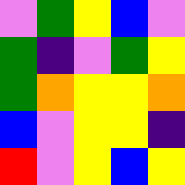[["violet", "green", "yellow", "blue", "violet"], ["green", "indigo", "violet", "green", "yellow"], ["green", "orange", "yellow", "yellow", "orange"], ["blue", "violet", "yellow", "yellow", "indigo"], ["red", "violet", "yellow", "blue", "yellow"]]